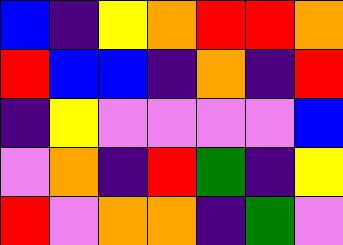[["blue", "indigo", "yellow", "orange", "red", "red", "orange"], ["red", "blue", "blue", "indigo", "orange", "indigo", "red"], ["indigo", "yellow", "violet", "violet", "violet", "violet", "blue"], ["violet", "orange", "indigo", "red", "green", "indigo", "yellow"], ["red", "violet", "orange", "orange", "indigo", "green", "violet"]]